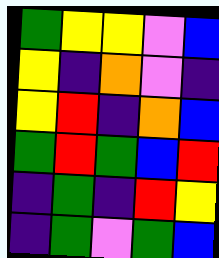[["green", "yellow", "yellow", "violet", "blue"], ["yellow", "indigo", "orange", "violet", "indigo"], ["yellow", "red", "indigo", "orange", "blue"], ["green", "red", "green", "blue", "red"], ["indigo", "green", "indigo", "red", "yellow"], ["indigo", "green", "violet", "green", "blue"]]